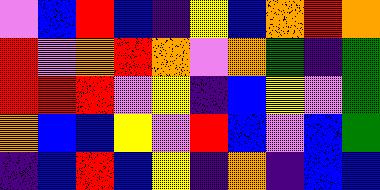[["violet", "blue", "red", "blue", "indigo", "yellow", "blue", "orange", "red", "orange"], ["red", "violet", "orange", "red", "orange", "violet", "orange", "green", "indigo", "green"], ["red", "red", "red", "violet", "yellow", "indigo", "blue", "yellow", "violet", "green"], ["orange", "blue", "blue", "yellow", "violet", "red", "blue", "violet", "blue", "green"], ["indigo", "blue", "red", "blue", "yellow", "indigo", "orange", "indigo", "blue", "blue"]]